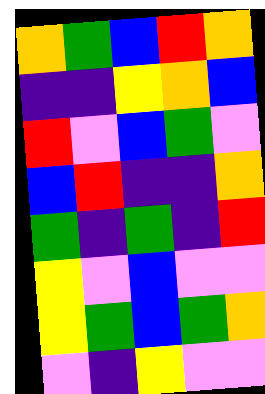[["orange", "green", "blue", "red", "orange"], ["indigo", "indigo", "yellow", "orange", "blue"], ["red", "violet", "blue", "green", "violet"], ["blue", "red", "indigo", "indigo", "orange"], ["green", "indigo", "green", "indigo", "red"], ["yellow", "violet", "blue", "violet", "violet"], ["yellow", "green", "blue", "green", "orange"], ["violet", "indigo", "yellow", "violet", "violet"]]